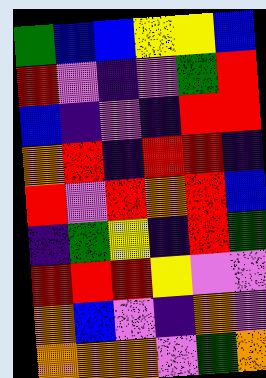[["green", "blue", "blue", "yellow", "yellow", "blue"], ["red", "violet", "indigo", "violet", "green", "red"], ["blue", "indigo", "violet", "indigo", "red", "red"], ["orange", "red", "indigo", "red", "red", "indigo"], ["red", "violet", "red", "orange", "red", "blue"], ["indigo", "green", "yellow", "indigo", "red", "green"], ["red", "red", "red", "yellow", "violet", "violet"], ["orange", "blue", "violet", "indigo", "orange", "violet"], ["orange", "orange", "orange", "violet", "green", "orange"]]